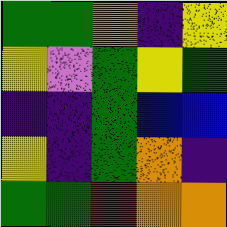[["green", "green", "orange", "indigo", "yellow"], ["yellow", "violet", "green", "yellow", "green"], ["indigo", "indigo", "green", "blue", "blue"], ["yellow", "indigo", "green", "orange", "indigo"], ["green", "green", "red", "orange", "orange"]]